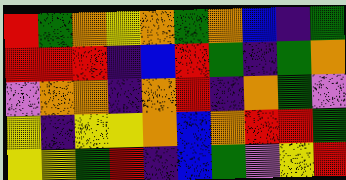[["red", "green", "orange", "yellow", "orange", "green", "orange", "blue", "indigo", "green"], ["red", "red", "red", "indigo", "blue", "red", "green", "indigo", "green", "orange"], ["violet", "orange", "orange", "indigo", "orange", "red", "indigo", "orange", "green", "violet"], ["yellow", "indigo", "yellow", "yellow", "orange", "blue", "orange", "red", "red", "green"], ["yellow", "yellow", "green", "red", "indigo", "blue", "green", "violet", "yellow", "red"]]